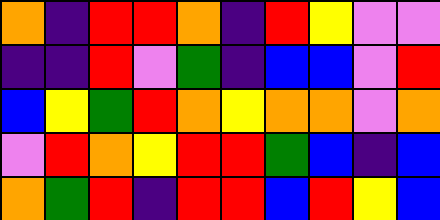[["orange", "indigo", "red", "red", "orange", "indigo", "red", "yellow", "violet", "violet"], ["indigo", "indigo", "red", "violet", "green", "indigo", "blue", "blue", "violet", "red"], ["blue", "yellow", "green", "red", "orange", "yellow", "orange", "orange", "violet", "orange"], ["violet", "red", "orange", "yellow", "red", "red", "green", "blue", "indigo", "blue"], ["orange", "green", "red", "indigo", "red", "red", "blue", "red", "yellow", "blue"]]